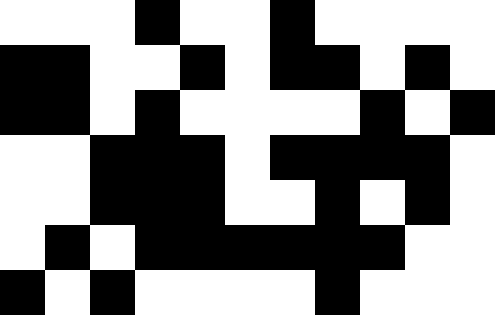[["white", "white", "white", "black", "white", "white", "black", "white", "white", "white", "white"], ["black", "black", "white", "white", "black", "white", "black", "black", "white", "black", "white"], ["black", "black", "white", "black", "white", "white", "white", "white", "black", "white", "black"], ["white", "white", "black", "black", "black", "white", "black", "black", "black", "black", "white"], ["white", "white", "black", "black", "black", "white", "white", "black", "white", "black", "white"], ["white", "black", "white", "black", "black", "black", "black", "black", "black", "white", "white"], ["black", "white", "black", "white", "white", "white", "white", "black", "white", "white", "white"]]